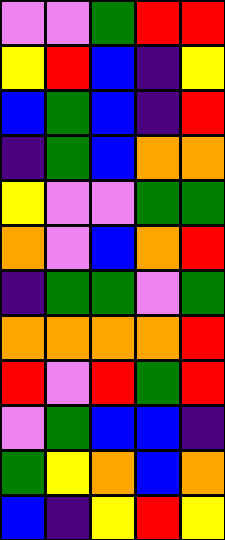[["violet", "violet", "green", "red", "red"], ["yellow", "red", "blue", "indigo", "yellow"], ["blue", "green", "blue", "indigo", "red"], ["indigo", "green", "blue", "orange", "orange"], ["yellow", "violet", "violet", "green", "green"], ["orange", "violet", "blue", "orange", "red"], ["indigo", "green", "green", "violet", "green"], ["orange", "orange", "orange", "orange", "red"], ["red", "violet", "red", "green", "red"], ["violet", "green", "blue", "blue", "indigo"], ["green", "yellow", "orange", "blue", "orange"], ["blue", "indigo", "yellow", "red", "yellow"]]